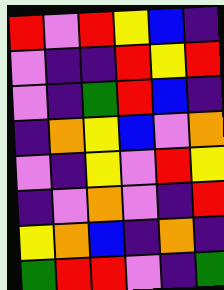[["red", "violet", "red", "yellow", "blue", "indigo"], ["violet", "indigo", "indigo", "red", "yellow", "red"], ["violet", "indigo", "green", "red", "blue", "indigo"], ["indigo", "orange", "yellow", "blue", "violet", "orange"], ["violet", "indigo", "yellow", "violet", "red", "yellow"], ["indigo", "violet", "orange", "violet", "indigo", "red"], ["yellow", "orange", "blue", "indigo", "orange", "indigo"], ["green", "red", "red", "violet", "indigo", "green"]]